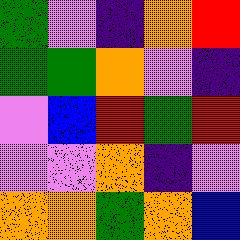[["green", "violet", "indigo", "orange", "red"], ["green", "green", "orange", "violet", "indigo"], ["violet", "blue", "red", "green", "red"], ["violet", "violet", "orange", "indigo", "violet"], ["orange", "orange", "green", "orange", "blue"]]